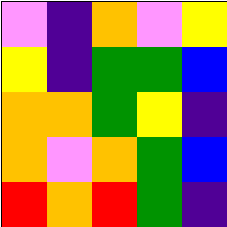[["violet", "indigo", "orange", "violet", "yellow"], ["yellow", "indigo", "green", "green", "blue"], ["orange", "orange", "green", "yellow", "indigo"], ["orange", "violet", "orange", "green", "blue"], ["red", "orange", "red", "green", "indigo"]]